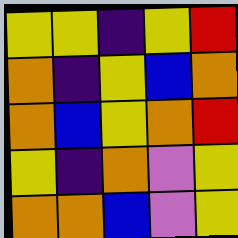[["yellow", "yellow", "indigo", "yellow", "red"], ["orange", "indigo", "yellow", "blue", "orange"], ["orange", "blue", "yellow", "orange", "red"], ["yellow", "indigo", "orange", "violet", "yellow"], ["orange", "orange", "blue", "violet", "yellow"]]